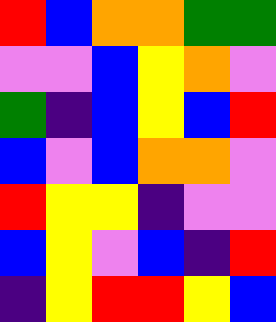[["red", "blue", "orange", "orange", "green", "green"], ["violet", "violet", "blue", "yellow", "orange", "violet"], ["green", "indigo", "blue", "yellow", "blue", "red"], ["blue", "violet", "blue", "orange", "orange", "violet"], ["red", "yellow", "yellow", "indigo", "violet", "violet"], ["blue", "yellow", "violet", "blue", "indigo", "red"], ["indigo", "yellow", "red", "red", "yellow", "blue"]]